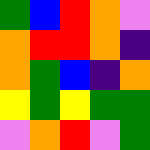[["green", "blue", "red", "orange", "violet"], ["orange", "red", "red", "orange", "indigo"], ["orange", "green", "blue", "indigo", "orange"], ["yellow", "green", "yellow", "green", "green"], ["violet", "orange", "red", "violet", "green"]]